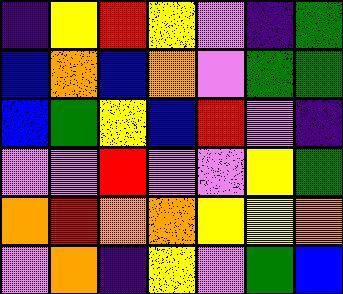[["indigo", "yellow", "red", "yellow", "violet", "indigo", "green"], ["blue", "orange", "blue", "orange", "violet", "green", "green"], ["blue", "green", "yellow", "blue", "red", "violet", "indigo"], ["violet", "violet", "red", "violet", "violet", "yellow", "green"], ["orange", "red", "orange", "orange", "yellow", "yellow", "orange"], ["violet", "orange", "indigo", "yellow", "violet", "green", "blue"]]